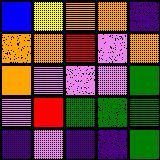[["blue", "yellow", "orange", "orange", "indigo"], ["orange", "orange", "red", "violet", "orange"], ["orange", "violet", "violet", "violet", "green"], ["violet", "red", "green", "green", "green"], ["indigo", "violet", "indigo", "indigo", "green"]]